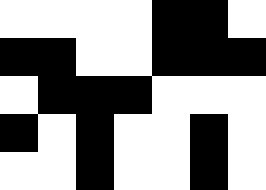[["white", "white", "white", "white", "black", "black", "white"], ["black", "black", "white", "white", "black", "black", "black"], ["white", "black", "black", "black", "white", "white", "white"], ["black", "white", "black", "white", "white", "black", "white"], ["white", "white", "black", "white", "white", "black", "white"]]